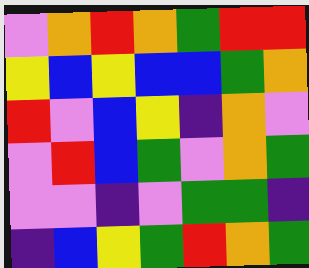[["violet", "orange", "red", "orange", "green", "red", "red"], ["yellow", "blue", "yellow", "blue", "blue", "green", "orange"], ["red", "violet", "blue", "yellow", "indigo", "orange", "violet"], ["violet", "red", "blue", "green", "violet", "orange", "green"], ["violet", "violet", "indigo", "violet", "green", "green", "indigo"], ["indigo", "blue", "yellow", "green", "red", "orange", "green"]]